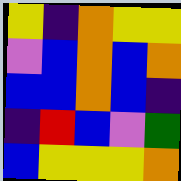[["yellow", "indigo", "orange", "yellow", "yellow"], ["violet", "blue", "orange", "blue", "orange"], ["blue", "blue", "orange", "blue", "indigo"], ["indigo", "red", "blue", "violet", "green"], ["blue", "yellow", "yellow", "yellow", "orange"]]